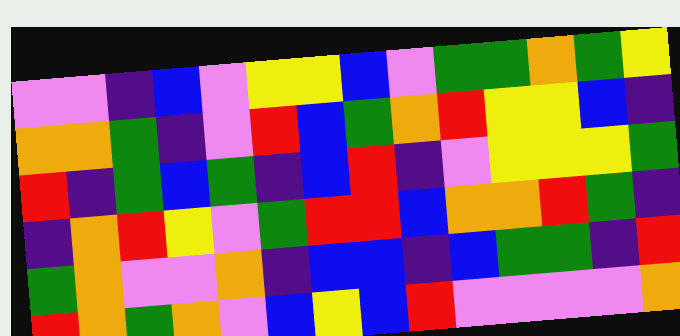[["violet", "violet", "indigo", "blue", "violet", "yellow", "yellow", "blue", "violet", "green", "green", "orange", "green", "yellow"], ["orange", "orange", "green", "indigo", "violet", "red", "blue", "green", "orange", "red", "yellow", "yellow", "blue", "indigo"], ["red", "indigo", "green", "blue", "green", "indigo", "blue", "red", "indigo", "violet", "yellow", "yellow", "yellow", "green"], ["indigo", "orange", "red", "yellow", "violet", "green", "red", "red", "blue", "orange", "orange", "red", "green", "indigo"], ["green", "orange", "violet", "violet", "orange", "indigo", "blue", "blue", "indigo", "blue", "green", "green", "indigo", "red"], ["red", "orange", "green", "orange", "violet", "blue", "yellow", "blue", "red", "violet", "violet", "violet", "violet", "orange"]]